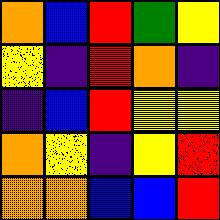[["orange", "blue", "red", "green", "yellow"], ["yellow", "indigo", "red", "orange", "indigo"], ["indigo", "blue", "red", "yellow", "yellow"], ["orange", "yellow", "indigo", "yellow", "red"], ["orange", "orange", "blue", "blue", "red"]]